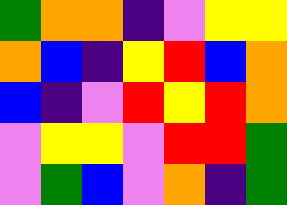[["green", "orange", "orange", "indigo", "violet", "yellow", "yellow"], ["orange", "blue", "indigo", "yellow", "red", "blue", "orange"], ["blue", "indigo", "violet", "red", "yellow", "red", "orange"], ["violet", "yellow", "yellow", "violet", "red", "red", "green"], ["violet", "green", "blue", "violet", "orange", "indigo", "green"]]